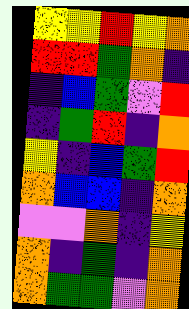[["yellow", "yellow", "red", "yellow", "orange"], ["red", "red", "green", "orange", "indigo"], ["indigo", "blue", "green", "violet", "red"], ["indigo", "green", "red", "indigo", "orange"], ["yellow", "indigo", "blue", "green", "red"], ["orange", "blue", "blue", "indigo", "orange"], ["violet", "violet", "orange", "indigo", "yellow"], ["orange", "indigo", "green", "indigo", "orange"], ["orange", "green", "green", "violet", "orange"]]